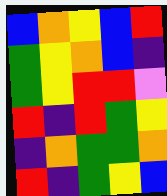[["blue", "orange", "yellow", "blue", "red"], ["green", "yellow", "orange", "blue", "indigo"], ["green", "yellow", "red", "red", "violet"], ["red", "indigo", "red", "green", "yellow"], ["indigo", "orange", "green", "green", "orange"], ["red", "indigo", "green", "yellow", "blue"]]